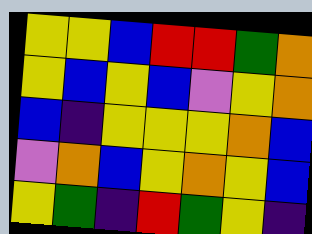[["yellow", "yellow", "blue", "red", "red", "green", "orange"], ["yellow", "blue", "yellow", "blue", "violet", "yellow", "orange"], ["blue", "indigo", "yellow", "yellow", "yellow", "orange", "blue"], ["violet", "orange", "blue", "yellow", "orange", "yellow", "blue"], ["yellow", "green", "indigo", "red", "green", "yellow", "indigo"]]